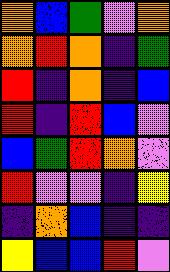[["orange", "blue", "green", "violet", "orange"], ["orange", "red", "orange", "indigo", "green"], ["red", "indigo", "orange", "indigo", "blue"], ["red", "indigo", "red", "blue", "violet"], ["blue", "green", "red", "orange", "violet"], ["red", "violet", "violet", "indigo", "yellow"], ["indigo", "orange", "blue", "indigo", "indigo"], ["yellow", "blue", "blue", "red", "violet"]]